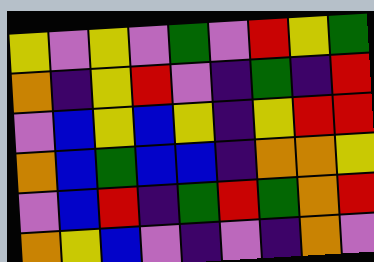[["yellow", "violet", "yellow", "violet", "green", "violet", "red", "yellow", "green"], ["orange", "indigo", "yellow", "red", "violet", "indigo", "green", "indigo", "red"], ["violet", "blue", "yellow", "blue", "yellow", "indigo", "yellow", "red", "red"], ["orange", "blue", "green", "blue", "blue", "indigo", "orange", "orange", "yellow"], ["violet", "blue", "red", "indigo", "green", "red", "green", "orange", "red"], ["orange", "yellow", "blue", "violet", "indigo", "violet", "indigo", "orange", "violet"]]